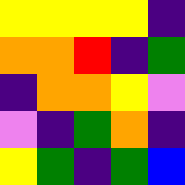[["yellow", "yellow", "yellow", "yellow", "indigo"], ["orange", "orange", "red", "indigo", "green"], ["indigo", "orange", "orange", "yellow", "violet"], ["violet", "indigo", "green", "orange", "indigo"], ["yellow", "green", "indigo", "green", "blue"]]